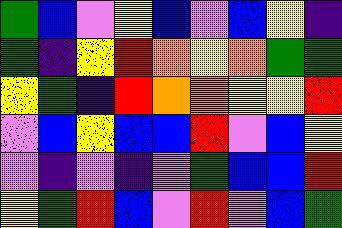[["green", "blue", "violet", "yellow", "blue", "violet", "blue", "yellow", "indigo"], ["green", "indigo", "yellow", "red", "orange", "yellow", "orange", "green", "green"], ["yellow", "green", "indigo", "red", "orange", "orange", "yellow", "yellow", "red"], ["violet", "blue", "yellow", "blue", "blue", "red", "violet", "blue", "yellow"], ["violet", "indigo", "violet", "indigo", "violet", "green", "blue", "blue", "red"], ["yellow", "green", "red", "blue", "violet", "red", "violet", "blue", "green"]]